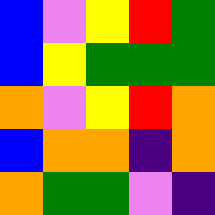[["blue", "violet", "yellow", "red", "green"], ["blue", "yellow", "green", "green", "green"], ["orange", "violet", "yellow", "red", "orange"], ["blue", "orange", "orange", "indigo", "orange"], ["orange", "green", "green", "violet", "indigo"]]